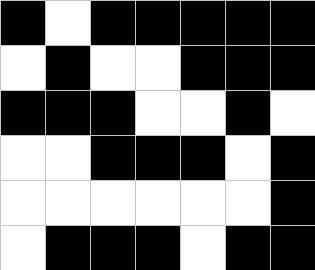[["black", "white", "black", "black", "black", "black", "black"], ["white", "black", "white", "white", "black", "black", "black"], ["black", "black", "black", "white", "white", "black", "white"], ["white", "white", "black", "black", "black", "white", "black"], ["white", "white", "white", "white", "white", "white", "black"], ["white", "black", "black", "black", "white", "black", "black"]]